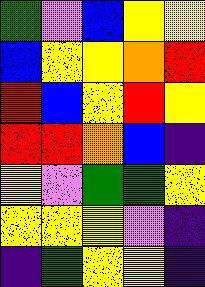[["green", "violet", "blue", "yellow", "yellow"], ["blue", "yellow", "yellow", "orange", "red"], ["red", "blue", "yellow", "red", "yellow"], ["red", "red", "orange", "blue", "indigo"], ["yellow", "violet", "green", "green", "yellow"], ["yellow", "yellow", "yellow", "violet", "indigo"], ["indigo", "green", "yellow", "yellow", "indigo"]]